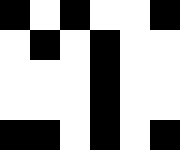[["black", "white", "black", "white", "white", "black"], ["white", "black", "white", "black", "white", "white"], ["white", "white", "white", "black", "white", "white"], ["white", "white", "white", "black", "white", "white"], ["black", "black", "white", "black", "white", "black"]]